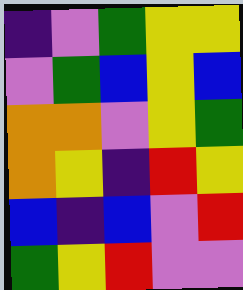[["indigo", "violet", "green", "yellow", "yellow"], ["violet", "green", "blue", "yellow", "blue"], ["orange", "orange", "violet", "yellow", "green"], ["orange", "yellow", "indigo", "red", "yellow"], ["blue", "indigo", "blue", "violet", "red"], ["green", "yellow", "red", "violet", "violet"]]